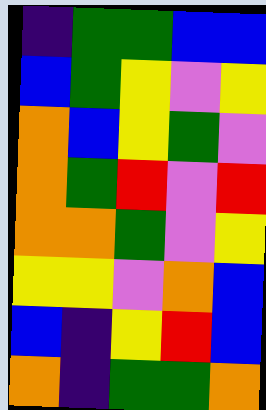[["indigo", "green", "green", "blue", "blue"], ["blue", "green", "yellow", "violet", "yellow"], ["orange", "blue", "yellow", "green", "violet"], ["orange", "green", "red", "violet", "red"], ["orange", "orange", "green", "violet", "yellow"], ["yellow", "yellow", "violet", "orange", "blue"], ["blue", "indigo", "yellow", "red", "blue"], ["orange", "indigo", "green", "green", "orange"]]